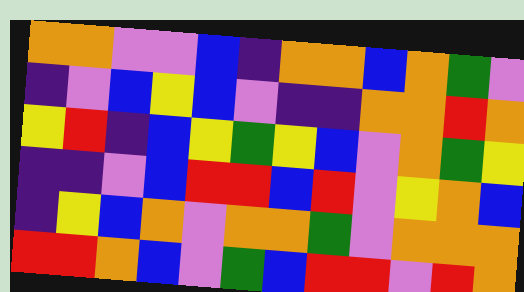[["orange", "orange", "violet", "violet", "blue", "indigo", "orange", "orange", "blue", "orange", "green", "violet"], ["indigo", "violet", "blue", "yellow", "blue", "violet", "indigo", "indigo", "orange", "orange", "red", "orange"], ["yellow", "red", "indigo", "blue", "yellow", "green", "yellow", "blue", "violet", "orange", "green", "yellow"], ["indigo", "indigo", "violet", "blue", "red", "red", "blue", "red", "violet", "yellow", "orange", "blue"], ["indigo", "yellow", "blue", "orange", "violet", "orange", "orange", "green", "violet", "orange", "orange", "orange"], ["red", "red", "orange", "blue", "violet", "green", "blue", "red", "red", "violet", "red", "orange"]]